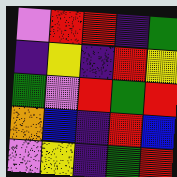[["violet", "red", "red", "indigo", "green"], ["indigo", "yellow", "indigo", "red", "yellow"], ["green", "violet", "red", "green", "red"], ["orange", "blue", "indigo", "red", "blue"], ["violet", "yellow", "indigo", "green", "red"]]